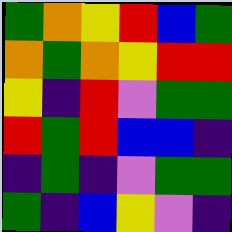[["green", "orange", "yellow", "red", "blue", "green"], ["orange", "green", "orange", "yellow", "red", "red"], ["yellow", "indigo", "red", "violet", "green", "green"], ["red", "green", "red", "blue", "blue", "indigo"], ["indigo", "green", "indigo", "violet", "green", "green"], ["green", "indigo", "blue", "yellow", "violet", "indigo"]]